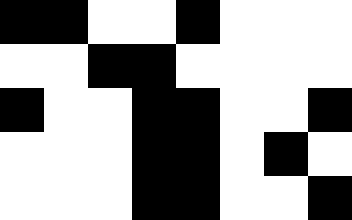[["black", "black", "white", "white", "black", "white", "white", "white"], ["white", "white", "black", "black", "white", "white", "white", "white"], ["black", "white", "white", "black", "black", "white", "white", "black"], ["white", "white", "white", "black", "black", "white", "black", "white"], ["white", "white", "white", "black", "black", "white", "white", "black"]]